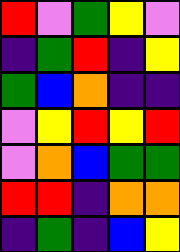[["red", "violet", "green", "yellow", "violet"], ["indigo", "green", "red", "indigo", "yellow"], ["green", "blue", "orange", "indigo", "indigo"], ["violet", "yellow", "red", "yellow", "red"], ["violet", "orange", "blue", "green", "green"], ["red", "red", "indigo", "orange", "orange"], ["indigo", "green", "indigo", "blue", "yellow"]]